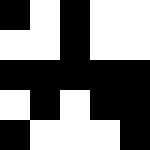[["black", "white", "black", "white", "white"], ["white", "white", "black", "white", "white"], ["black", "black", "black", "black", "black"], ["white", "black", "white", "black", "black"], ["black", "white", "white", "white", "black"]]